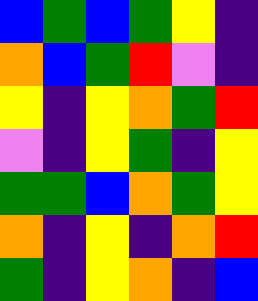[["blue", "green", "blue", "green", "yellow", "indigo"], ["orange", "blue", "green", "red", "violet", "indigo"], ["yellow", "indigo", "yellow", "orange", "green", "red"], ["violet", "indigo", "yellow", "green", "indigo", "yellow"], ["green", "green", "blue", "orange", "green", "yellow"], ["orange", "indigo", "yellow", "indigo", "orange", "red"], ["green", "indigo", "yellow", "orange", "indigo", "blue"]]